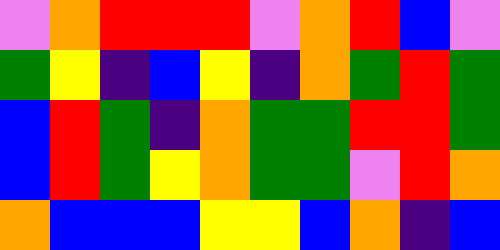[["violet", "orange", "red", "red", "red", "violet", "orange", "red", "blue", "violet"], ["green", "yellow", "indigo", "blue", "yellow", "indigo", "orange", "green", "red", "green"], ["blue", "red", "green", "indigo", "orange", "green", "green", "red", "red", "green"], ["blue", "red", "green", "yellow", "orange", "green", "green", "violet", "red", "orange"], ["orange", "blue", "blue", "blue", "yellow", "yellow", "blue", "orange", "indigo", "blue"]]